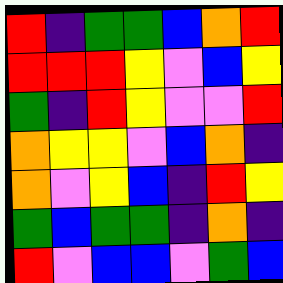[["red", "indigo", "green", "green", "blue", "orange", "red"], ["red", "red", "red", "yellow", "violet", "blue", "yellow"], ["green", "indigo", "red", "yellow", "violet", "violet", "red"], ["orange", "yellow", "yellow", "violet", "blue", "orange", "indigo"], ["orange", "violet", "yellow", "blue", "indigo", "red", "yellow"], ["green", "blue", "green", "green", "indigo", "orange", "indigo"], ["red", "violet", "blue", "blue", "violet", "green", "blue"]]